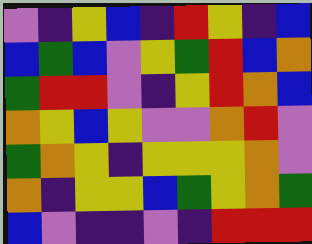[["violet", "indigo", "yellow", "blue", "indigo", "red", "yellow", "indigo", "blue"], ["blue", "green", "blue", "violet", "yellow", "green", "red", "blue", "orange"], ["green", "red", "red", "violet", "indigo", "yellow", "red", "orange", "blue"], ["orange", "yellow", "blue", "yellow", "violet", "violet", "orange", "red", "violet"], ["green", "orange", "yellow", "indigo", "yellow", "yellow", "yellow", "orange", "violet"], ["orange", "indigo", "yellow", "yellow", "blue", "green", "yellow", "orange", "green"], ["blue", "violet", "indigo", "indigo", "violet", "indigo", "red", "red", "red"]]